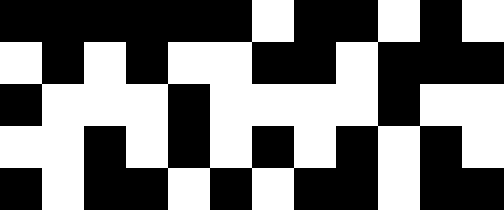[["black", "black", "black", "black", "black", "black", "white", "black", "black", "white", "black", "white"], ["white", "black", "white", "black", "white", "white", "black", "black", "white", "black", "black", "black"], ["black", "white", "white", "white", "black", "white", "white", "white", "white", "black", "white", "white"], ["white", "white", "black", "white", "black", "white", "black", "white", "black", "white", "black", "white"], ["black", "white", "black", "black", "white", "black", "white", "black", "black", "white", "black", "black"]]